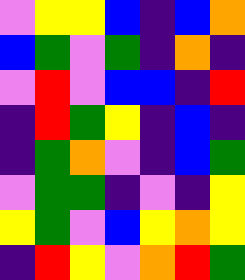[["violet", "yellow", "yellow", "blue", "indigo", "blue", "orange"], ["blue", "green", "violet", "green", "indigo", "orange", "indigo"], ["violet", "red", "violet", "blue", "blue", "indigo", "red"], ["indigo", "red", "green", "yellow", "indigo", "blue", "indigo"], ["indigo", "green", "orange", "violet", "indigo", "blue", "green"], ["violet", "green", "green", "indigo", "violet", "indigo", "yellow"], ["yellow", "green", "violet", "blue", "yellow", "orange", "yellow"], ["indigo", "red", "yellow", "violet", "orange", "red", "green"]]